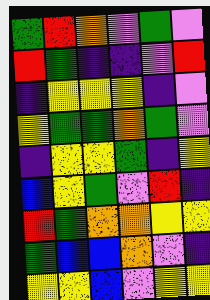[["green", "red", "orange", "violet", "green", "violet"], ["red", "green", "indigo", "indigo", "violet", "red"], ["indigo", "yellow", "yellow", "yellow", "indigo", "violet"], ["yellow", "green", "green", "orange", "green", "violet"], ["indigo", "yellow", "yellow", "green", "indigo", "yellow"], ["blue", "yellow", "green", "violet", "red", "indigo"], ["red", "green", "orange", "orange", "yellow", "yellow"], ["green", "blue", "blue", "orange", "violet", "indigo"], ["yellow", "yellow", "blue", "violet", "yellow", "yellow"]]